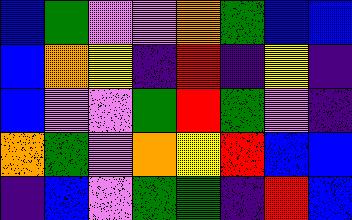[["blue", "green", "violet", "violet", "orange", "green", "blue", "blue"], ["blue", "orange", "yellow", "indigo", "red", "indigo", "yellow", "indigo"], ["blue", "violet", "violet", "green", "red", "green", "violet", "indigo"], ["orange", "green", "violet", "orange", "yellow", "red", "blue", "blue"], ["indigo", "blue", "violet", "green", "green", "indigo", "red", "blue"]]